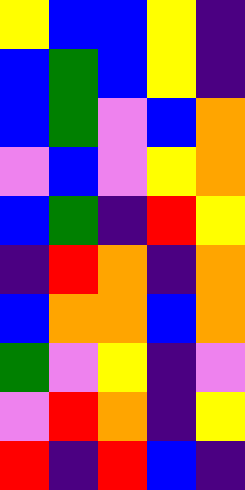[["yellow", "blue", "blue", "yellow", "indigo"], ["blue", "green", "blue", "yellow", "indigo"], ["blue", "green", "violet", "blue", "orange"], ["violet", "blue", "violet", "yellow", "orange"], ["blue", "green", "indigo", "red", "yellow"], ["indigo", "red", "orange", "indigo", "orange"], ["blue", "orange", "orange", "blue", "orange"], ["green", "violet", "yellow", "indigo", "violet"], ["violet", "red", "orange", "indigo", "yellow"], ["red", "indigo", "red", "blue", "indigo"]]